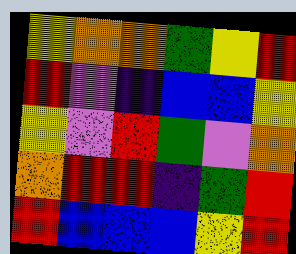[["yellow", "orange", "orange", "green", "yellow", "red"], ["red", "violet", "indigo", "blue", "blue", "yellow"], ["yellow", "violet", "red", "green", "violet", "orange"], ["orange", "red", "red", "indigo", "green", "red"], ["red", "blue", "blue", "blue", "yellow", "red"]]